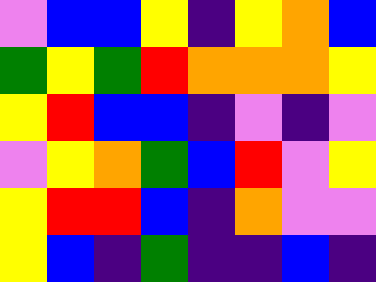[["violet", "blue", "blue", "yellow", "indigo", "yellow", "orange", "blue"], ["green", "yellow", "green", "red", "orange", "orange", "orange", "yellow"], ["yellow", "red", "blue", "blue", "indigo", "violet", "indigo", "violet"], ["violet", "yellow", "orange", "green", "blue", "red", "violet", "yellow"], ["yellow", "red", "red", "blue", "indigo", "orange", "violet", "violet"], ["yellow", "blue", "indigo", "green", "indigo", "indigo", "blue", "indigo"]]